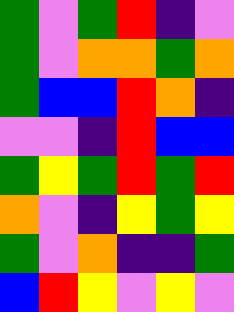[["green", "violet", "green", "red", "indigo", "violet"], ["green", "violet", "orange", "orange", "green", "orange"], ["green", "blue", "blue", "red", "orange", "indigo"], ["violet", "violet", "indigo", "red", "blue", "blue"], ["green", "yellow", "green", "red", "green", "red"], ["orange", "violet", "indigo", "yellow", "green", "yellow"], ["green", "violet", "orange", "indigo", "indigo", "green"], ["blue", "red", "yellow", "violet", "yellow", "violet"]]